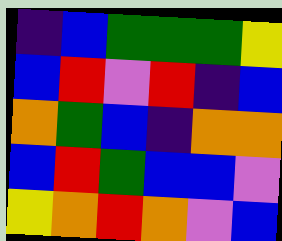[["indigo", "blue", "green", "green", "green", "yellow"], ["blue", "red", "violet", "red", "indigo", "blue"], ["orange", "green", "blue", "indigo", "orange", "orange"], ["blue", "red", "green", "blue", "blue", "violet"], ["yellow", "orange", "red", "orange", "violet", "blue"]]